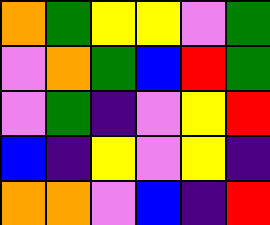[["orange", "green", "yellow", "yellow", "violet", "green"], ["violet", "orange", "green", "blue", "red", "green"], ["violet", "green", "indigo", "violet", "yellow", "red"], ["blue", "indigo", "yellow", "violet", "yellow", "indigo"], ["orange", "orange", "violet", "blue", "indigo", "red"]]